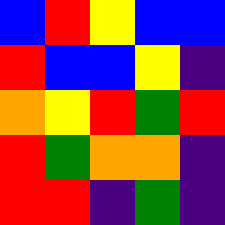[["blue", "red", "yellow", "blue", "blue"], ["red", "blue", "blue", "yellow", "indigo"], ["orange", "yellow", "red", "green", "red"], ["red", "green", "orange", "orange", "indigo"], ["red", "red", "indigo", "green", "indigo"]]